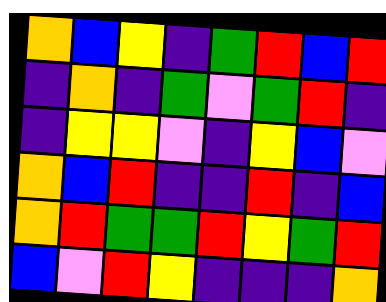[["orange", "blue", "yellow", "indigo", "green", "red", "blue", "red"], ["indigo", "orange", "indigo", "green", "violet", "green", "red", "indigo"], ["indigo", "yellow", "yellow", "violet", "indigo", "yellow", "blue", "violet"], ["orange", "blue", "red", "indigo", "indigo", "red", "indigo", "blue"], ["orange", "red", "green", "green", "red", "yellow", "green", "red"], ["blue", "violet", "red", "yellow", "indigo", "indigo", "indigo", "orange"]]